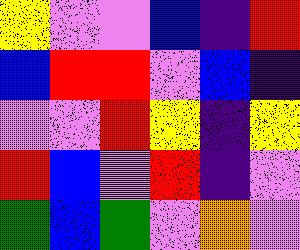[["yellow", "violet", "violet", "blue", "indigo", "red"], ["blue", "red", "red", "violet", "blue", "indigo"], ["violet", "violet", "red", "yellow", "indigo", "yellow"], ["red", "blue", "violet", "red", "indigo", "violet"], ["green", "blue", "green", "violet", "orange", "violet"]]